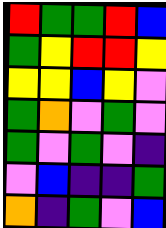[["red", "green", "green", "red", "blue"], ["green", "yellow", "red", "red", "yellow"], ["yellow", "yellow", "blue", "yellow", "violet"], ["green", "orange", "violet", "green", "violet"], ["green", "violet", "green", "violet", "indigo"], ["violet", "blue", "indigo", "indigo", "green"], ["orange", "indigo", "green", "violet", "blue"]]